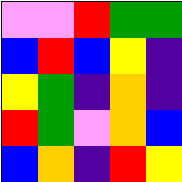[["violet", "violet", "red", "green", "green"], ["blue", "red", "blue", "yellow", "indigo"], ["yellow", "green", "indigo", "orange", "indigo"], ["red", "green", "violet", "orange", "blue"], ["blue", "orange", "indigo", "red", "yellow"]]